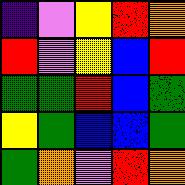[["indigo", "violet", "yellow", "red", "orange"], ["red", "violet", "yellow", "blue", "red"], ["green", "green", "red", "blue", "green"], ["yellow", "green", "blue", "blue", "green"], ["green", "orange", "violet", "red", "orange"]]